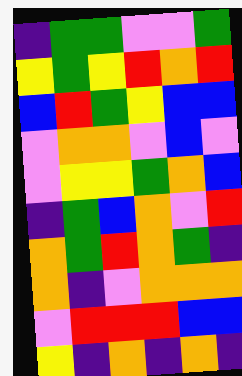[["indigo", "green", "green", "violet", "violet", "green"], ["yellow", "green", "yellow", "red", "orange", "red"], ["blue", "red", "green", "yellow", "blue", "blue"], ["violet", "orange", "orange", "violet", "blue", "violet"], ["violet", "yellow", "yellow", "green", "orange", "blue"], ["indigo", "green", "blue", "orange", "violet", "red"], ["orange", "green", "red", "orange", "green", "indigo"], ["orange", "indigo", "violet", "orange", "orange", "orange"], ["violet", "red", "red", "red", "blue", "blue"], ["yellow", "indigo", "orange", "indigo", "orange", "indigo"]]